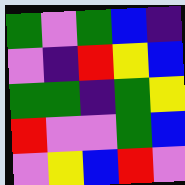[["green", "violet", "green", "blue", "indigo"], ["violet", "indigo", "red", "yellow", "blue"], ["green", "green", "indigo", "green", "yellow"], ["red", "violet", "violet", "green", "blue"], ["violet", "yellow", "blue", "red", "violet"]]